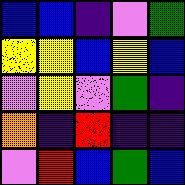[["blue", "blue", "indigo", "violet", "green"], ["yellow", "yellow", "blue", "yellow", "blue"], ["violet", "yellow", "violet", "green", "indigo"], ["orange", "indigo", "red", "indigo", "indigo"], ["violet", "red", "blue", "green", "blue"]]